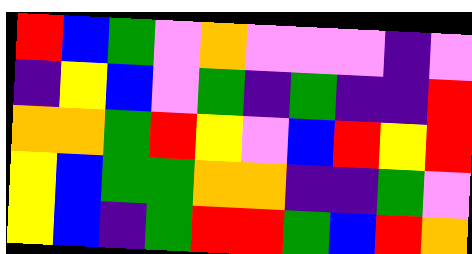[["red", "blue", "green", "violet", "orange", "violet", "violet", "violet", "indigo", "violet"], ["indigo", "yellow", "blue", "violet", "green", "indigo", "green", "indigo", "indigo", "red"], ["orange", "orange", "green", "red", "yellow", "violet", "blue", "red", "yellow", "red"], ["yellow", "blue", "green", "green", "orange", "orange", "indigo", "indigo", "green", "violet"], ["yellow", "blue", "indigo", "green", "red", "red", "green", "blue", "red", "orange"]]